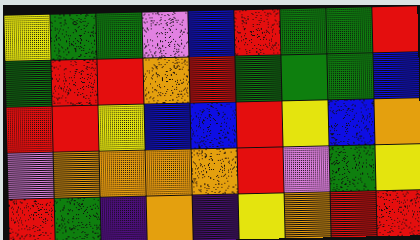[["yellow", "green", "green", "violet", "blue", "red", "green", "green", "red"], ["green", "red", "red", "orange", "red", "green", "green", "green", "blue"], ["red", "red", "yellow", "blue", "blue", "red", "yellow", "blue", "orange"], ["violet", "orange", "orange", "orange", "orange", "red", "violet", "green", "yellow"], ["red", "green", "indigo", "orange", "indigo", "yellow", "orange", "red", "red"]]